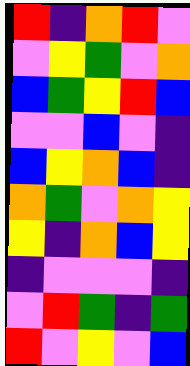[["red", "indigo", "orange", "red", "violet"], ["violet", "yellow", "green", "violet", "orange"], ["blue", "green", "yellow", "red", "blue"], ["violet", "violet", "blue", "violet", "indigo"], ["blue", "yellow", "orange", "blue", "indigo"], ["orange", "green", "violet", "orange", "yellow"], ["yellow", "indigo", "orange", "blue", "yellow"], ["indigo", "violet", "violet", "violet", "indigo"], ["violet", "red", "green", "indigo", "green"], ["red", "violet", "yellow", "violet", "blue"]]